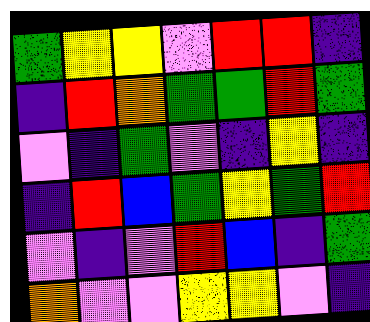[["green", "yellow", "yellow", "violet", "red", "red", "indigo"], ["indigo", "red", "orange", "green", "green", "red", "green"], ["violet", "indigo", "green", "violet", "indigo", "yellow", "indigo"], ["indigo", "red", "blue", "green", "yellow", "green", "red"], ["violet", "indigo", "violet", "red", "blue", "indigo", "green"], ["orange", "violet", "violet", "yellow", "yellow", "violet", "indigo"]]